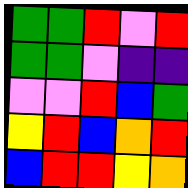[["green", "green", "red", "violet", "red"], ["green", "green", "violet", "indigo", "indigo"], ["violet", "violet", "red", "blue", "green"], ["yellow", "red", "blue", "orange", "red"], ["blue", "red", "red", "yellow", "orange"]]